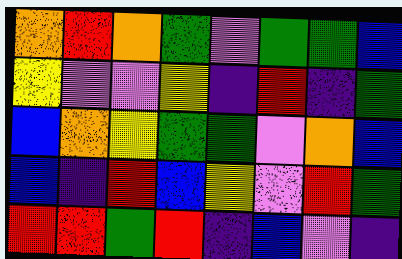[["orange", "red", "orange", "green", "violet", "green", "green", "blue"], ["yellow", "violet", "violet", "yellow", "indigo", "red", "indigo", "green"], ["blue", "orange", "yellow", "green", "green", "violet", "orange", "blue"], ["blue", "indigo", "red", "blue", "yellow", "violet", "red", "green"], ["red", "red", "green", "red", "indigo", "blue", "violet", "indigo"]]